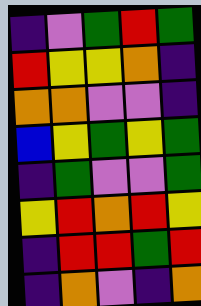[["indigo", "violet", "green", "red", "green"], ["red", "yellow", "yellow", "orange", "indigo"], ["orange", "orange", "violet", "violet", "indigo"], ["blue", "yellow", "green", "yellow", "green"], ["indigo", "green", "violet", "violet", "green"], ["yellow", "red", "orange", "red", "yellow"], ["indigo", "red", "red", "green", "red"], ["indigo", "orange", "violet", "indigo", "orange"]]